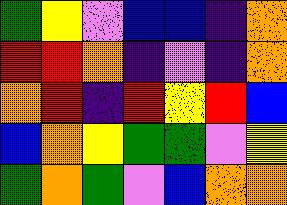[["green", "yellow", "violet", "blue", "blue", "indigo", "orange"], ["red", "red", "orange", "indigo", "violet", "indigo", "orange"], ["orange", "red", "indigo", "red", "yellow", "red", "blue"], ["blue", "orange", "yellow", "green", "green", "violet", "yellow"], ["green", "orange", "green", "violet", "blue", "orange", "orange"]]